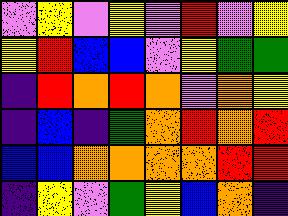[["violet", "yellow", "violet", "yellow", "violet", "red", "violet", "yellow"], ["yellow", "red", "blue", "blue", "violet", "yellow", "green", "green"], ["indigo", "red", "orange", "red", "orange", "violet", "orange", "yellow"], ["indigo", "blue", "indigo", "green", "orange", "red", "orange", "red"], ["blue", "blue", "orange", "orange", "orange", "orange", "red", "red"], ["indigo", "yellow", "violet", "green", "yellow", "blue", "orange", "indigo"]]